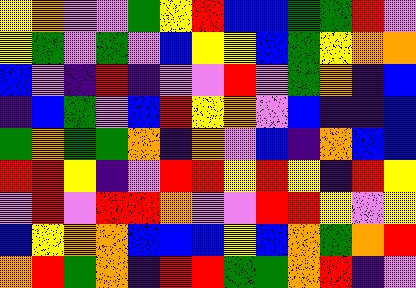[["yellow", "orange", "violet", "violet", "green", "yellow", "red", "blue", "blue", "green", "green", "red", "violet"], ["yellow", "green", "violet", "green", "violet", "blue", "yellow", "yellow", "blue", "green", "yellow", "orange", "orange"], ["blue", "violet", "indigo", "red", "indigo", "violet", "violet", "red", "violet", "green", "orange", "indigo", "blue"], ["indigo", "blue", "green", "violet", "blue", "red", "yellow", "orange", "violet", "blue", "indigo", "indigo", "blue"], ["green", "orange", "green", "green", "orange", "indigo", "orange", "violet", "blue", "indigo", "orange", "blue", "blue"], ["red", "red", "yellow", "indigo", "violet", "red", "red", "yellow", "red", "yellow", "indigo", "red", "yellow"], ["violet", "red", "violet", "red", "red", "orange", "violet", "violet", "red", "red", "yellow", "violet", "yellow"], ["blue", "yellow", "orange", "orange", "blue", "blue", "blue", "yellow", "blue", "orange", "green", "orange", "red"], ["orange", "red", "green", "orange", "indigo", "red", "red", "green", "green", "orange", "red", "indigo", "violet"]]